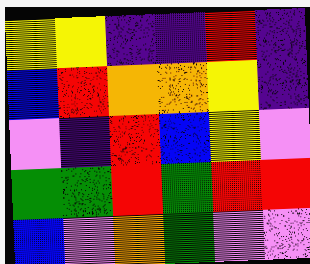[["yellow", "yellow", "indigo", "indigo", "red", "indigo"], ["blue", "red", "orange", "orange", "yellow", "indigo"], ["violet", "indigo", "red", "blue", "yellow", "violet"], ["green", "green", "red", "green", "red", "red"], ["blue", "violet", "orange", "green", "violet", "violet"]]